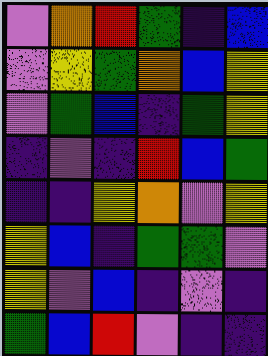[["violet", "orange", "red", "green", "indigo", "blue"], ["violet", "yellow", "green", "orange", "blue", "yellow"], ["violet", "green", "blue", "indigo", "green", "yellow"], ["indigo", "violet", "indigo", "red", "blue", "green"], ["indigo", "indigo", "yellow", "orange", "violet", "yellow"], ["yellow", "blue", "indigo", "green", "green", "violet"], ["yellow", "violet", "blue", "indigo", "violet", "indigo"], ["green", "blue", "red", "violet", "indigo", "indigo"]]